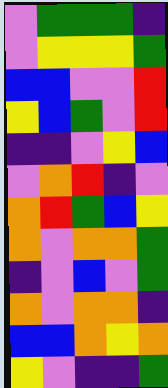[["violet", "green", "green", "green", "indigo"], ["violet", "yellow", "yellow", "yellow", "green"], ["blue", "blue", "violet", "violet", "red"], ["yellow", "blue", "green", "violet", "red"], ["indigo", "indigo", "violet", "yellow", "blue"], ["violet", "orange", "red", "indigo", "violet"], ["orange", "red", "green", "blue", "yellow"], ["orange", "violet", "orange", "orange", "green"], ["indigo", "violet", "blue", "violet", "green"], ["orange", "violet", "orange", "orange", "indigo"], ["blue", "blue", "orange", "yellow", "orange"], ["yellow", "violet", "indigo", "indigo", "green"]]